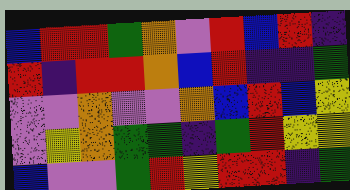[["blue", "red", "red", "green", "orange", "violet", "red", "blue", "red", "indigo"], ["red", "indigo", "red", "red", "orange", "blue", "red", "indigo", "indigo", "green"], ["violet", "violet", "orange", "violet", "violet", "orange", "blue", "red", "blue", "yellow"], ["violet", "yellow", "orange", "green", "green", "indigo", "green", "red", "yellow", "yellow"], ["blue", "violet", "violet", "green", "red", "yellow", "red", "red", "indigo", "green"]]